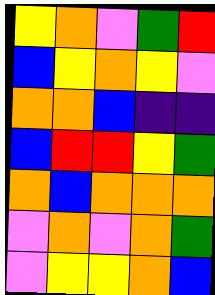[["yellow", "orange", "violet", "green", "red"], ["blue", "yellow", "orange", "yellow", "violet"], ["orange", "orange", "blue", "indigo", "indigo"], ["blue", "red", "red", "yellow", "green"], ["orange", "blue", "orange", "orange", "orange"], ["violet", "orange", "violet", "orange", "green"], ["violet", "yellow", "yellow", "orange", "blue"]]